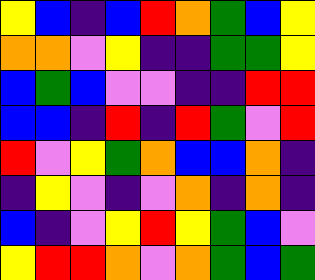[["yellow", "blue", "indigo", "blue", "red", "orange", "green", "blue", "yellow"], ["orange", "orange", "violet", "yellow", "indigo", "indigo", "green", "green", "yellow"], ["blue", "green", "blue", "violet", "violet", "indigo", "indigo", "red", "red"], ["blue", "blue", "indigo", "red", "indigo", "red", "green", "violet", "red"], ["red", "violet", "yellow", "green", "orange", "blue", "blue", "orange", "indigo"], ["indigo", "yellow", "violet", "indigo", "violet", "orange", "indigo", "orange", "indigo"], ["blue", "indigo", "violet", "yellow", "red", "yellow", "green", "blue", "violet"], ["yellow", "red", "red", "orange", "violet", "orange", "green", "blue", "green"]]